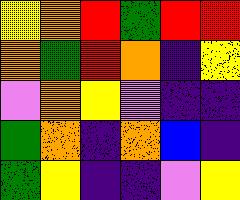[["yellow", "orange", "red", "green", "red", "red"], ["orange", "green", "red", "orange", "indigo", "yellow"], ["violet", "orange", "yellow", "violet", "indigo", "indigo"], ["green", "orange", "indigo", "orange", "blue", "indigo"], ["green", "yellow", "indigo", "indigo", "violet", "yellow"]]